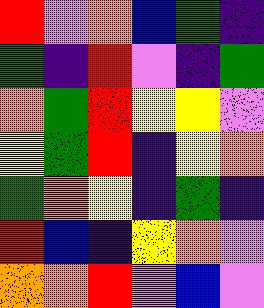[["red", "violet", "orange", "blue", "green", "indigo"], ["green", "indigo", "red", "violet", "indigo", "green"], ["orange", "green", "red", "yellow", "yellow", "violet"], ["yellow", "green", "red", "indigo", "yellow", "orange"], ["green", "orange", "yellow", "indigo", "green", "indigo"], ["red", "blue", "indigo", "yellow", "orange", "violet"], ["orange", "orange", "red", "violet", "blue", "violet"]]